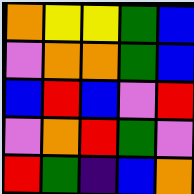[["orange", "yellow", "yellow", "green", "blue"], ["violet", "orange", "orange", "green", "blue"], ["blue", "red", "blue", "violet", "red"], ["violet", "orange", "red", "green", "violet"], ["red", "green", "indigo", "blue", "orange"]]